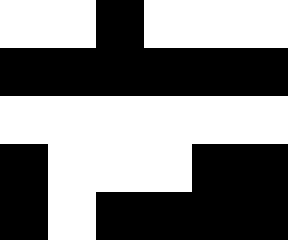[["white", "white", "black", "white", "white", "white"], ["black", "black", "black", "black", "black", "black"], ["white", "white", "white", "white", "white", "white"], ["black", "white", "white", "white", "black", "black"], ["black", "white", "black", "black", "black", "black"]]